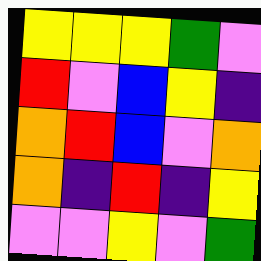[["yellow", "yellow", "yellow", "green", "violet"], ["red", "violet", "blue", "yellow", "indigo"], ["orange", "red", "blue", "violet", "orange"], ["orange", "indigo", "red", "indigo", "yellow"], ["violet", "violet", "yellow", "violet", "green"]]